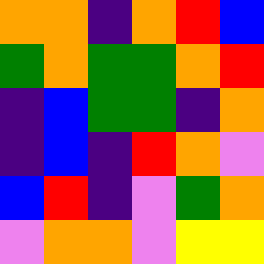[["orange", "orange", "indigo", "orange", "red", "blue"], ["green", "orange", "green", "green", "orange", "red"], ["indigo", "blue", "green", "green", "indigo", "orange"], ["indigo", "blue", "indigo", "red", "orange", "violet"], ["blue", "red", "indigo", "violet", "green", "orange"], ["violet", "orange", "orange", "violet", "yellow", "yellow"]]